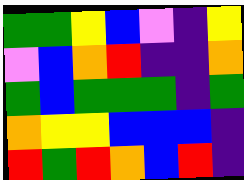[["green", "green", "yellow", "blue", "violet", "indigo", "yellow"], ["violet", "blue", "orange", "red", "indigo", "indigo", "orange"], ["green", "blue", "green", "green", "green", "indigo", "green"], ["orange", "yellow", "yellow", "blue", "blue", "blue", "indigo"], ["red", "green", "red", "orange", "blue", "red", "indigo"]]